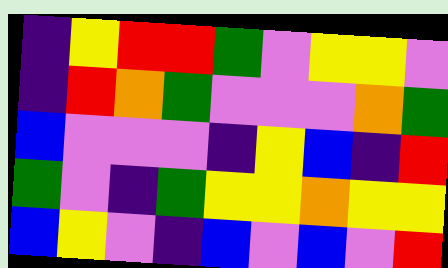[["indigo", "yellow", "red", "red", "green", "violet", "yellow", "yellow", "violet"], ["indigo", "red", "orange", "green", "violet", "violet", "violet", "orange", "green"], ["blue", "violet", "violet", "violet", "indigo", "yellow", "blue", "indigo", "red"], ["green", "violet", "indigo", "green", "yellow", "yellow", "orange", "yellow", "yellow"], ["blue", "yellow", "violet", "indigo", "blue", "violet", "blue", "violet", "red"]]